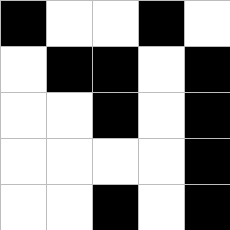[["black", "white", "white", "black", "white"], ["white", "black", "black", "white", "black"], ["white", "white", "black", "white", "black"], ["white", "white", "white", "white", "black"], ["white", "white", "black", "white", "black"]]